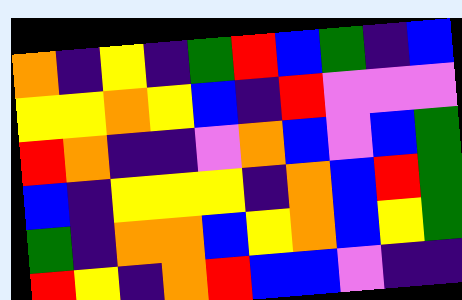[["orange", "indigo", "yellow", "indigo", "green", "red", "blue", "green", "indigo", "blue"], ["yellow", "yellow", "orange", "yellow", "blue", "indigo", "red", "violet", "violet", "violet"], ["red", "orange", "indigo", "indigo", "violet", "orange", "blue", "violet", "blue", "green"], ["blue", "indigo", "yellow", "yellow", "yellow", "indigo", "orange", "blue", "red", "green"], ["green", "indigo", "orange", "orange", "blue", "yellow", "orange", "blue", "yellow", "green"], ["red", "yellow", "indigo", "orange", "red", "blue", "blue", "violet", "indigo", "indigo"]]